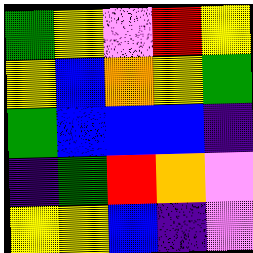[["green", "yellow", "violet", "red", "yellow"], ["yellow", "blue", "orange", "yellow", "green"], ["green", "blue", "blue", "blue", "indigo"], ["indigo", "green", "red", "orange", "violet"], ["yellow", "yellow", "blue", "indigo", "violet"]]